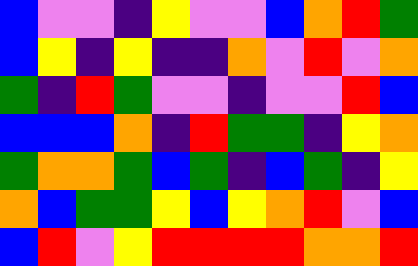[["blue", "violet", "violet", "indigo", "yellow", "violet", "violet", "blue", "orange", "red", "green"], ["blue", "yellow", "indigo", "yellow", "indigo", "indigo", "orange", "violet", "red", "violet", "orange"], ["green", "indigo", "red", "green", "violet", "violet", "indigo", "violet", "violet", "red", "blue"], ["blue", "blue", "blue", "orange", "indigo", "red", "green", "green", "indigo", "yellow", "orange"], ["green", "orange", "orange", "green", "blue", "green", "indigo", "blue", "green", "indigo", "yellow"], ["orange", "blue", "green", "green", "yellow", "blue", "yellow", "orange", "red", "violet", "blue"], ["blue", "red", "violet", "yellow", "red", "red", "red", "red", "orange", "orange", "red"]]